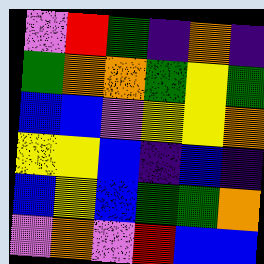[["violet", "red", "green", "indigo", "orange", "indigo"], ["green", "orange", "orange", "green", "yellow", "green"], ["blue", "blue", "violet", "yellow", "yellow", "orange"], ["yellow", "yellow", "blue", "indigo", "blue", "indigo"], ["blue", "yellow", "blue", "green", "green", "orange"], ["violet", "orange", "violet", "red", "blue", "blue"]]